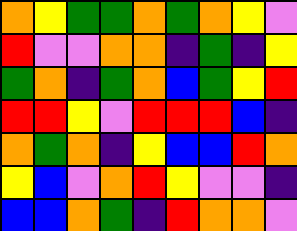[["orange", "yellow", "green", "green", "orange", "green", "orange", "yellow", "violet"], ["red", "violet", "violet", "orange", "orange", "indigo", "green", "indigo", "yellow"], ["green", "orange", "indigo", "green", "orange", "blue", "green", "yellow", "red"], ["red", "red", "yellow", "violet", "red", "red", "red", "blue", "indigo"], ["orange", "green", "orange", "indigo", "yellow", "blue", "blue", "red", "orange"], ["yellow", "blue", "violet", "orange", "red", "yellow", "violet", "violet", "indigo"], ["blue", "blue", "orange", "green", "indigo", "red", "orange", "orange", "violet"]]